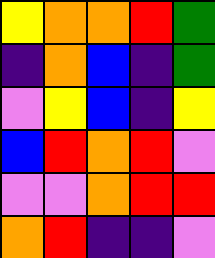[["yellow", "orange", "orange", "red", "green"], ["indigo", "orange", "blue", "indigo", "green"], ["violet", "yellow", "blue", "indigo", "yellow"], ["blue", "red", "orange", "red", "violet"], ["violet", "violet", "orange", "red", "red"], ["orange", "red", "indigo", "indigo", "violet"]]